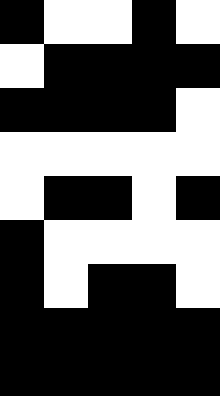[["black", "white", "white", "black", "white"], ["white", "black", "black", "black", "black"], ["black", "black", "black", "black", "white"], ["white", "white", "white", "white", "white"], ["white", "black", "black", "white", "black"], ["black", "white", "white", "white", "white"], ["black", "white", "black", "black", "white"], ["black", "black", "black", "black", "black"], ["black", "black", "black", "black", "black"]]